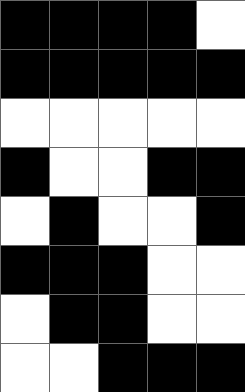[["black", "black", "black", "black", "white"], ["black", "black", "black", "black", "black"], ["white", "white", "white", "white", "white"], ["black", "white", "white", "black", "black"], ["white", "black", "white", "white", "black"], ["black", "black", "black", "white", "white"], ["white", "black", "black", "white", "white"], ["white", "white", "black", "black", "black"]]